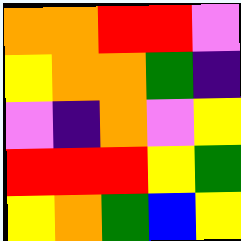[["orange", "orange", "red", "red", "violet"], ["yellow", "orange", "orange", "green", "indigo"], ["violet", "indigo", "orange", "violet", "yellow"], ["red", "red", "red", "yellow", "green"], ["yellow", "orange", "green", "blue", "yellow"]]